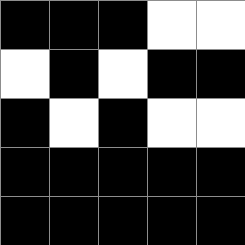[["black", "black", "black", "white", "white"], ["white", "black", "white", "black", "black"], ["black", "white", "black", "white", "white"], ["black", "black", "black", "black", "black"], ["black", "black", "black", "black", "black"]]